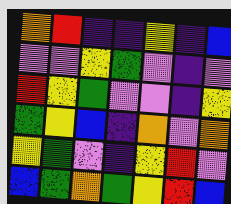[["orange", "red", "indigo", "indigo", "yellow", "indigo", "blue"], ["violet", "violet", "yellow", "green", "violet", "indigo", "violet"], ["red", "yellow", "green", "violet", "violet", "indigo", "yellow"], ["green", "yellow", "blue", "indigo", "orange", "violet", "orange"], ["yellow", "green", "violet", "indigo", "yellow", "red", "violet"], ["blue", "green", "orange", "green", "yellow", "red", "blue"]]